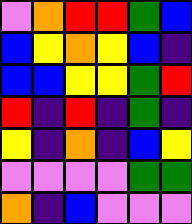[["violet", "orange", "red", "red", "green", "blue"], ["blue", "yellow", "orange", "yellow", "blue", "indigo"], ["blue", "blue", "yellow", "yellow", "green", "red"], ["red", "indigo", "red", "indigo", "green", "indigo"], ["yellow", "indigo", "orange", "indigo", "blue", "yellow"], ["violet", "violet", "violet", "violet", "green", "green"], ["orange", "indigo", "blue", "violet", "violet", "violet"]]